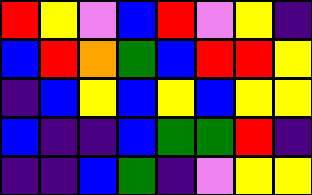[["red", "yellow", "violet", "blue", "red", "violet", "yellow", "indigo"], ["blue", "red", "orange", "green", "blue", "red", "red", "yellow"], ["indigo", "blue", "yellow", "blue", "yellow", "blue", "yellow", "yellow"], ["blue", "indigo", "indigo", "blue", "green", "green", "red", "indigo"], ["indigo", "indigo", "blue", "green", "indigo", "violet", "yellow", "yellow"]]